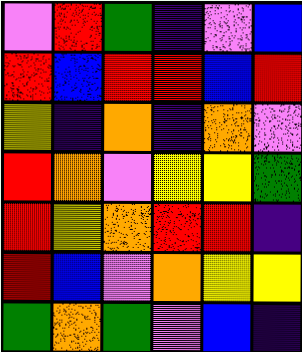[["violet", "red", "green", "indigo", "violet", "blue"], ["red", "blue", "red", "red", "blue", "red"], ["yellow", "indigo", "orange", "indigo", "orange", "violet"], ["red", "orange", "violet", "yellow", "yellow", "green"], ["red", "yellow", "orange", "red", "red", "indigo"], ["red", "blue", "violet", "orange", "yellow", "yellow"], ["green", "orange", "green", "violet", "blue", "indigo"]]